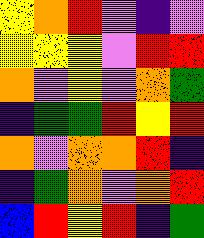[["yellow", "orange", "red", "violet", "indigo", "violet"], ["yellow", "yellow", "yellow", "violet", "red", "red"], ["orange", "violet", "yellow", "violet", "orange", "green"], ["indigo", "green", "green", "red", "yellow", "red"], ["orange", "violet", "orange", "orange", "red", "indigo"], ["indigo", "green", "orange", "violet", "orange", "red"], ["blue", "red", "yellow", "red", "indigo", "green"]]